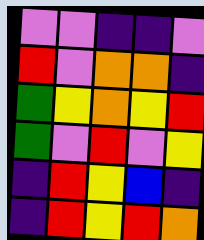[["violet", "violet", "indigo", "indigo", "violet"], ["red", "violet", "orange", "orange", "indigo"], ["green", "yellow", "orange", "yellow", "red"], ["green", "violet", "red", "violet", "yellow"], ["indigo", "red", "yellow", "blue", "indigo"], ["indigo", "red", "yellow", "red", "orange"]]